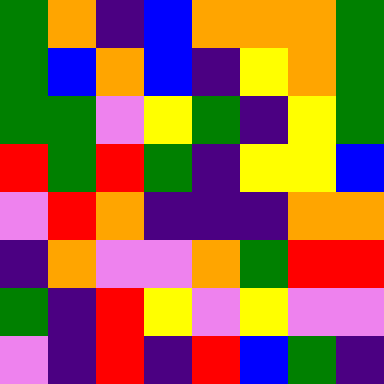[["green", "orange", "indigo", "blue", "orange", "orange", "orange", "green"], ["green", "blue", "orange", "blue", "indigo", "yellow", "orange", "green"], ["green", "green", "violet", "yellow", "green", "indigo", "yellow", "green"], ["red", "green", "red", "green", "indigo", "yellow", "yellow", "blue"], ["violet", "red", "orange", "indigo", "indigo", "indigo", "orange", "orange"], ["indigo", "orange", "violet", "violet", "orange", "green", "red", "red"], ["green", "indigo", "red", "yellow", "violet", "yellow", "violet", "violet"], ["violet", "indigo", "red", "indigo", "red", "blue", "green", "indigo"]]